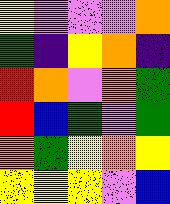[["yellow", "violet", "violet", "violet", "orange"], ["green", "indigo", "yellow", "orange", "indigo"], ["red", "orange", "violet", "orange", "green"], ["red", "blue", "green", "violet", "green"], ["orange", "green", "yellow", "orange", "yellow"], ["yellow", "yellow", "yellow", "violet", "blue"]]